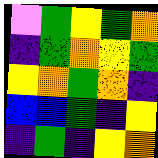[["violet", "green", "yellow", "green", "orange"], ["indigo", "green", "orange", "yellow", "green"], ["yellow", "orange", "green", "orange", "indigo"], ["blue", "blue", "green", "indigo", "yellow"], ["indigo", "green", "indigo", "yellow", "orange"]]